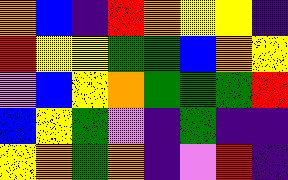[["orange", "blue", "indigo", "red", "orange", "yellow", "yellow", "indigo"], ["red", "yellow", "yellow", "green", "green", "blue", "orange", "yellow"], ["violet", "blue", "yellow", "orange", "green", "green", "green", "red"], ["blue", "yellow", "green", "violet", "indigo", "green", "indigo", "indigo"], ["yellow", "orange", "green", "orange", "indigo", "violet", "red", "indigo"]]